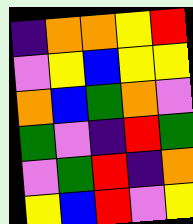[["indigo", "orange", "orange", "yellow", "red"], ["violet", "yellow", "blue", "yellow", "yellow"], ["orange", "blue", "green", "orange", "violet"], ["green", "violet", "indigo", "red", "green"], ["violet", "green", "red", "indigo", "orange"], ["yellow", "blue", "red", "violet", "yellow"]]